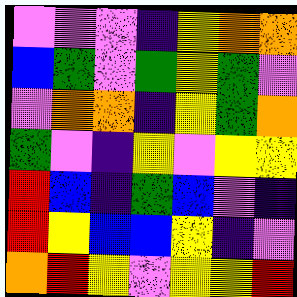[["violet", "violet", "violet", "indigo", "yellow", "orange", "orange"], ["blue", "green", "violet", "green", "yellow", "green", "violet"], ["violet", "orange", "orange", "indigo", "yellow", "green", "orange"], ["green", "violet", "indigo", "yellow", "violet", "yellow", "yellow"], ["red", "blue", "indigo", "green", "blue", "violet", "indigo"], ["red", "yellow", "blue", "blue", "yellow", "indigo", "violet"], ["orange", "red", "yellow", "violet", "yellow", "yellow", "red"]]